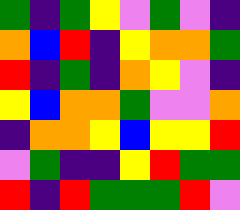[["green", "indigo", "green", "yellow", "violet", "green", "violet", "indigo"], ["orange", "blue", "red", "indigo", "yellow", "orange", "orange", "green"], ["red", "indigo", "green", "indigo", "orange", "yellow", "violet", "indigo"], ["yellow", "blue", "orange", "orange", "green", "violet", "violet", "orange"], ["indigo", "orange", "orange", "yellow", "blue", "yellow", "yellow", "red"], ["violet", "green", "indigo", "indigo", "yellow", "red", "green", "green"], ["red", "indigo", "red", "green", "green", "green", "red", "violet"]]